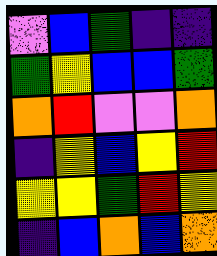[["violet", "blue", "green", "indigo", "indigo"], ["green", "yellow", "blue", "blue", "green"], ["orange", "red", "violet", "violet", "orange"], ["indigo", "yellow", "blue", "yellow", "red"], ["yellow", "yellow", "green", "red", "yellow"], ["indigo", "blue", "orange", "blue", "orange"]]